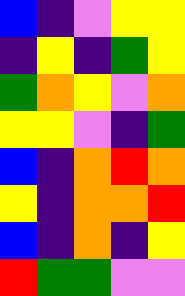[["blue", "indigo", "violet", "yellow", "yellow"], ["indigo", "yellow", "indigo", "green", "yellow"], ["green", "orange", "yellow", "violet", "orange"], ["yellow", "yellow", "violet", "indigo", "green"], ["blue", "indigo", "orange", "red", "orange"], ["yellow", "indigo", "orange", "orange", "red"], ["blue", "indigo", "orange", "indigo", "yellow"], ["red", "green", "green", "violet", "violet"]]